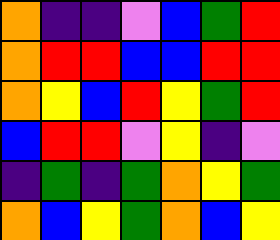[["orange", "indigo", "indigo", "violet", "blue", "green", "red"], ["orange", "red", "red", "blue", "blue", "red", "red"], ["orange", "yellow", "blue", "red", "yellow", "green", "red"], ["blue", "red", "red", "violet", "yellow", "indigo", "violet"], ["indigo", "green", "indigo", "green", "orange", "yellow", "green"], ["orange", "blue", "yellow", "green", "orange", "blue", "yellow"]]